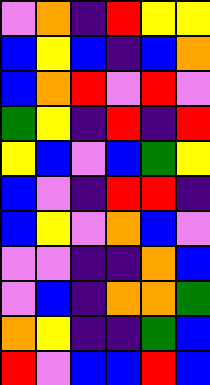[["violet", "orange", "indigo", "red", "yellow", "yellow"], ["blue", "yellow", "blue", "indigo", "blue", "orange"], ["blue", "orange", "red", "violet", "red", "violet"], ["green", "yellow", "indigo", "red", "indigo", "red"], ["yellow", "blue", "violet", "blue", "green", "yellow"], ["blue", "violet", "indigo", "red", "red", "indigo"], ["blue", "yellow", "violet", "orange", "blue", "violet"], ["violet", "violet", "indigo", "indigo", "orange", "blue"], ["violet", "blue", "indigo", "orange", "orange", "green"], ["orange", "yellow", "indigo", "indigo", "green", "blue"], ["red", "violet", "blue", "blue", "red", "blue"]]